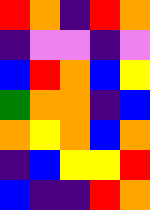[["red", "orange", "indigo", "red", "orange"], ["indigo", "violet", "violet", "indigo", "violet"], ["blue", "red", "orange", "blue", "yellow"], ["green", "orange", "orange", "indigo", "blue"], ["orange", "yellow", "orange", "blue", "orange"], ["indigo", "blue", "yellow", "yellow", "red"], ["blue", "indigo", "indigo", "red", "orange"]]